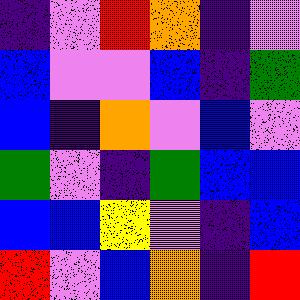[["indigo", "violet", "red", "orange", "indigo", "violet"], ["blue", "violet", "violet", "blue", "indigo", "green"], ["blue", "indigo", "orange", "violet", "blue", "violet"], ["green", "violet", "indigo", "green", "blue", "blue"], ["blue", "blue", "yellow", "violet", "indigo", "blue"], ["red", "violet", "blue", "orange", "indigo", "red"]]